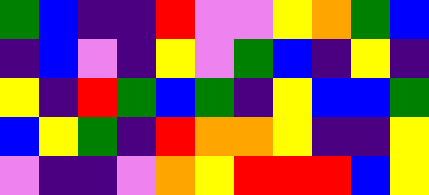[["green", "blue", "indigo", "indigo", "red", "violet", "violet", "yellow", "orange", "green", "blue"], ["indigo", "blue", "violet", "indigo", "yellow", "violet", "green", "blue", "indigo", "yellow", "indigo"], ["yellow", "indigo", "red", "green", "blue", "green", "indigo", "yellow", "blue", "blue", "green"], ["blue", "yellow", "green", "indigo", "red", "orange", "orange", "yellow", "indigo", "indigo", "yellow"], ["violet", "indigo", "indigo", "violet", "orange", "yellow", "red", "red", "red", "blue", "yellow"]]